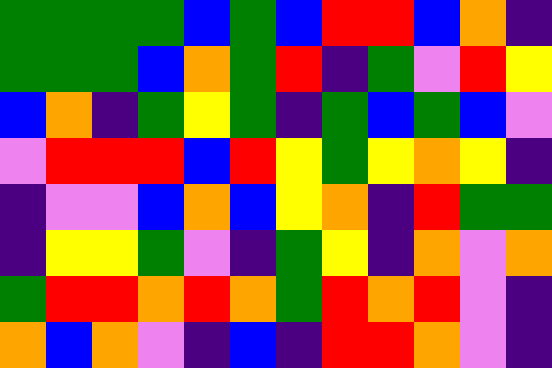[["green", "green", "green", "green", "blue", "green", "blue", "red", "red", "blue", "orange", "indigo"], ["green", "green", "green", "blue", "orange", "green", "red", "indigo", "green", "violet", "red", "yellow"], ["blue", "orange", "indigo", "green", "yellow", "green", "indigo", "green", "blue", "green", "blue", "violet"], ["violet", "red", "red", "red", "blue", "red", "yellow", "green", "yellow", "orange", "yellow", "indigo"], ["indigo", "violet", "violet", "blue", "orange", "blue", "yellow", "orange", "indigo", "red", "green", "green"], ["indigo", "yellow", "yellow", "green", "violet", "indigo", "green", "yellow", "indigo", "orange", "violet", "orange"], ["green", "red", "red", "orange", "red", "orange", "green", "red", "orange", "red", "violet", "indigo"], ["orange", "blue", "orange", "violet", "indigo", "blue", "indigo", "red", "red", "orange", "violet", "indigo"]]